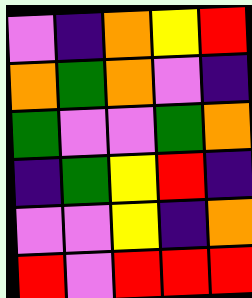[["violet", "indigo", "orange", "yellow", "red"], ["orange", "green", "orange", "violet", "indigo"], ["green", "violet", "violet", "green", "orange"], ["indigo", "green", "yellow", "red", "indigo"], ["violet", "violet", "yellow", "indigo", "orange"], ["red", "violet", "red", "red", "red"]]